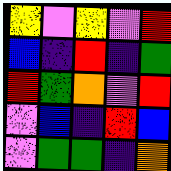[["yellow", "violet", "yellow", "violet", "red"], ["blue", "indigo", "red", "indigo", "green"], ["red", "green", "orange", "violet", "red"], ["violet", "blue", "indigo", "red", "blue"], ["violet", "green", "green", "indigo", "orange"]]